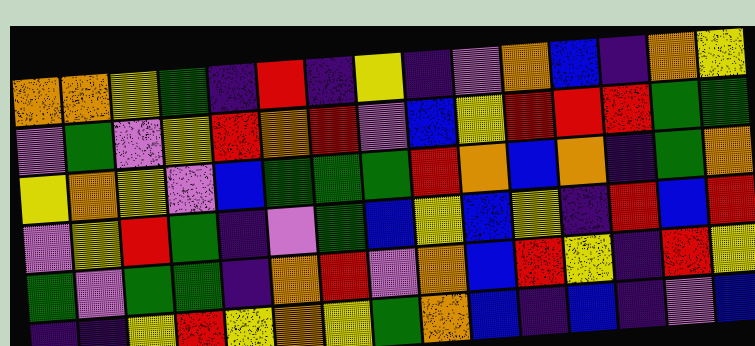[["orange", "orange", "yellow", "green", "indigo", "red", "indigo", "yellow", "indigo", "violet", "orange", "blue", "indigo", "orange", "yellow"], ["violet", "green", "violet", "yellow", "red", "orange", "red", "violet", "blue", "yellow", "red", "red", "red", "green", "green"], ["yellow", "orange", "yellow", "violet", "blue", "green", "green", "green", "red", "orange", "blue", "orange", "indigo", "green", "orange"], ["violet", "yellow", "red", "green", "indigo", "violet", "green", "blue", "yellow", "blue", "yellow", "indigo", "red", "blue", "red"], ["green", "violet", "green", "green", "indigo", "orange", "red", "violet", "orange", "blue", "red", "yellow", "indigo", "red", "yellow"], ["indigo", "indigo", "yellow", "red", "yellow", "orange", "yellow", "green", "orange", "blue", "indigo", "blue", "indigo", "violet", "blue"]]